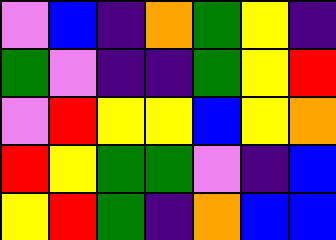[["violet", "blue", "indigo", "orange", "green", "yellow", "indigo"], ["green", "violet", "indigo", "indigo", "green", "yellow", "red"], ["violet", "red", "yellow", "yellow", "blue", "yellow", "orange"], ["red", "yellow", "green", "green", "violet", "indigo", "blue"], ["yellow", "red", "green", "indigo", "orange", "blue", "blue"]]